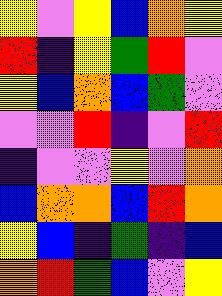[["yellow", "violet", "yellow", "blue", "orange", "yellow"], ["red", "indigo", "yellow", "green", "red", "violet"], ["yellow", "blue", "orange", "blue", "green", "violet"], ["violet", "violet", "red", "indigo", "violet", "red"], ["indigo", "violet", "violet", "yellow", "violet", "orange"], ["blue", "orange", "orange", "blue", "red", "orange"], ["yellow", "blue", "indigo", "green", "indigo", "blue"], ["orange", "red", "green", "blue", "violet", "yellow"]]